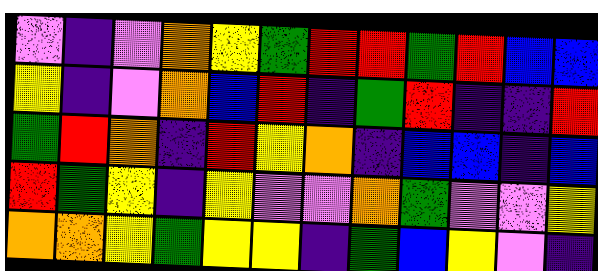[["violet", "indigo", "violet", "orange", "yellow", "green", "red", "red", "green", "red", "blue", "blue"], ["yellow", "indigo", "violet", "orange", "blue", "red", "indigo", "green", "red", "indigo", "indigo", "red"], ["green", "red", "orange", "indigo", "red", "yellow", "orange", "indigo", "blue", "blue", "indigo", "blue"], ["red", "green", "yellow", "indigo", "yellow", "violet", "violet", "orange", "green", "violet", "violet", "yellow"], ["orange", "orange", "yellow", "green", "yellow", "yellow", "indigo", "green", "blue", "yellow", "violet", "indigo"]]